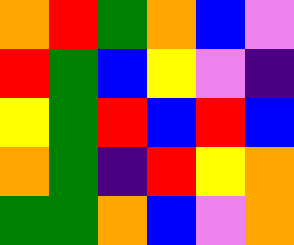[["orange", "red", "green", "orange", "blue", "violet"], ["red", "green", "blue", "yellow", "violet", "indigo"], ["yellow", "green", "red", "blue", "red", "blue"], ["orange", "green", "indigo", "red", "yellow", "orange"], ["green", "green", "orange", "blue", "violet", "orange"]]